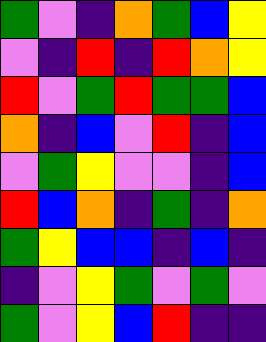[["green", "violet", "indigo", "orange", "green", "blue", "yellow"], ["violet", "indigo", "red", "indigo", "red", "orange", "yellow"], ["red", "violet", "green", "red", "green", "green", "blue"], ["orange", "indigo", "blue", "violet", "red", "indigo", "blue"], ["violet", "green", "yellow", "violet", "violet", "indigo", "blue"], ["red", "blue", "orange", "indigo", "green", "indigo", "orange"], ["green", "yellow", "blue", "blue", "indigo", "blue", "indigo"], ["indigo", "violet", "yellow", "green", "violet", "green", "violet"], ["green", "violet", "yellow", "blue", "red", "indigo", "indigo"]]